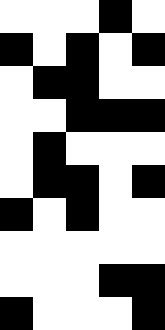[["white", "white", "white", "black", "white"], ["black", "white", "black", "white", "black"], ["white", "black", "black", "white", "white"], ["white", "white", "black", "black", "black"], ["white", "black", "white", "white", "white"], ["white", "black", "black", "white", "black"], ["black", "white", "black", "white", "white"], ["white", "white", "white", "white", "white"], ["white", "white", "white", "black", "black"], ["black", "white", "white", "white", "black"]]